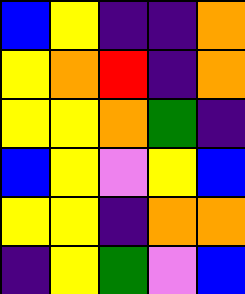[["blue", "yellow", "indigo", "indigo", "orange"], ["yellow", "orange", "red", "indigo", "orange"], ["yellow", "yellow", "orange", "green", "indigo"], ["blue", "yellow", "violet", "yellow", "blue"], ["yellow", "yellow", "indigo", "orange", "orange"], ["indigo", "yellow", "green", "violet", "blue"]]